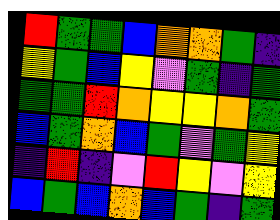[["red", "green", "green", "blue", "orange", "orange", "green", "indigo"], ["yellow", "green", "blue", "yellow", "violet", "green", "indigo", "green"], ["green", "green", "red", "orange", "yellow", "yellow", "orange", "green"], ["blue", "green", "orange", "blue", "green", "violet", "green", "yellow"], ["indigo", "red", "indigo", "violet", "red", "yellow", "violet", "yellow"], ["blue", "green", "blue", "orange", "blue", "green", "indigo", "green"]]